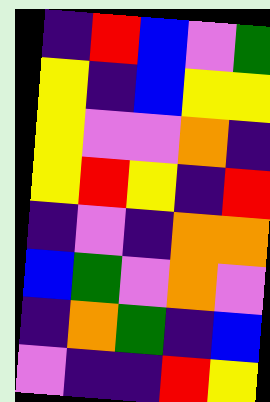[["indigo", "red", "blue", "violet", "green"], ["yellow", "indigo", "blue", "yellow", "yellow"], ["yellow", "violet", "violet", "orange", "indigo"], ["yellow", "red", "yellow", "indigo", "red"], ["indigo", "violet", "indigo", "orange", "orange"], ["blue", "green", "violet", "orange", "violet"], ["indigo", "orange", "green", "indigo", "blue"], ["violet", "indigo", "indigo", "red", "yellow"]]